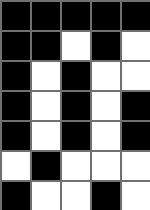[["black", "black", "black", "black", "black"], ["black", "black", "white", "black", "white"], ["black", "white", "black", "white", "white"], ["black", "white", "black", "white", "black"], ["black", "white", "black", "white", "black"], ["white", "black", "white", "white", "white"], ["black", "white", "white", "black", "white"]]